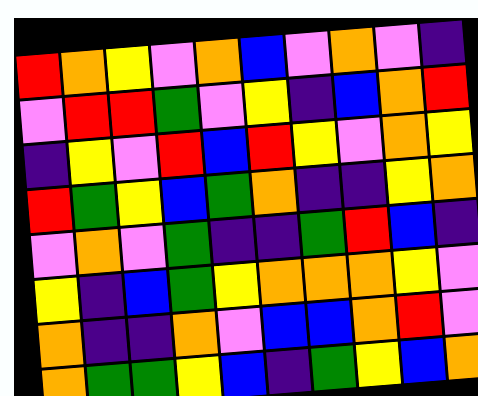[["red", "orange", "yellow", "violet", "orange", "blue", "violet", "orange", "violet", "indigo"], ["violet", "red", "red", "green", "violet", "yellow", "indigo", "blue", "orange", "red"], ["indigo", "yellow", "violet", "red", "blue", "red", "yellow", "violet", "orange", "yellow"], ["red", "green", "yellow", "blue", "green", "orange", "indigo", "indigo", "yellow", "orange"], ["violet", "orange", "violet", "green", "indigo", "indigo", "green", "red", "blue", "indigo"], ["yellow", "indigo", "blue", "green", "yellow", "orange", "orange", "orange", "yellow", "violet"], ["orange", "indigo", "indigo", "orange", "violet", "blue", "blue", "orange", "red", "violet"], ["orange", "green", "green", "yellow", "blue", "indigo", "green", "yellow", "blue", "orange"]]